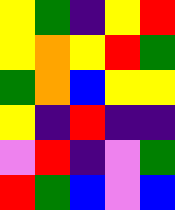[["yellow", "green", "indigo", "yellow", "red"], ["yellow", "orange", "yellow", "red", "green"], ["green", "orange", "blue", "yellow", "yellow"], ["yellow", "indigo", "red", "indigo", "indigo"], ["violet", "red", "indigo", "violet", "green"], ["red", "green", "blue", "violet", "blue"]]